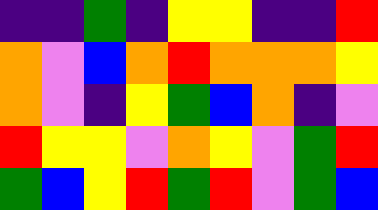[["indigo", "indigo", "green", "indigo", "yellow", "yellow", "indigo", "indigo", "red"], ["orange", "violet", "blue", "orange", "red", "orange", "orange", "orange", "yellow"], ["orange", "violet", "indigo", "yellow", "green", "blue", "orange", "indigo", "violet"], ["red", "yellow", "yellow", "violet", "orange", "yellow", "violet", "green", "red"], ["green", "blue", "yellow", "red", "green", "red", "violet", "green", "blue"]]